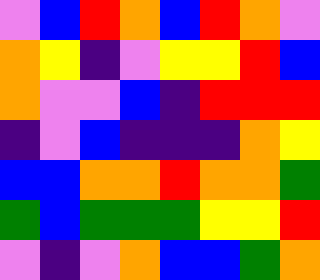[["violet", "blue", "red", "orange", "blue", "red", "orange", "violet"], ["orange", "yellow", "indigo", "violet", "yellow", "yellow", "red", "blue"], ["orange", "violet", "violet", "blue", "indigo", "red", "red", "red"], ["indigo", "violet", "blue", "indigo", "indigo", "indigo", "orange", "yellow"], ["blue", "blue", "orange", "orange", "red", "orange", "orange", "green"], ["green", "blue", "green", "green", "green", "yellow", "yellow", "red"], ["violet", "indigo", "violet", "orange", "blue", "blue", "green", "orange"]]